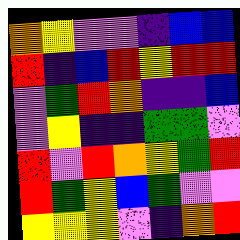[["orange", "yellow", "violet", "violet", "indigo", "blue", "blue"], ["red", "indigo", "blue", "red", "yellow", "red", "red"], ["violet", "green", "red", "orange", "indigo", "indigo", "blue"], ["violet", "yellow", "indigo", "indigo", "green", "green", "violet"], ["red", "violet", "red", "orange", "yellow", "green", "red"], ["red", "green", "yellow", "blue", "green", "violet", "violet"], ["yellow", "yellow", "yellow", "violet", "indigo", "orange", "red"]]